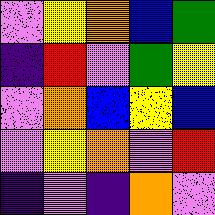[["violet", "yellow", "orange", "blue", "green"], ["indigo", "red", "violet", "green", "yellow"], ["violet", "orange", "blue", "yellow", "blue"], ["violet", "yellow", "orange", "violet", "red"], ["indigo", "violet", "indigo", "orange", "violet"]]